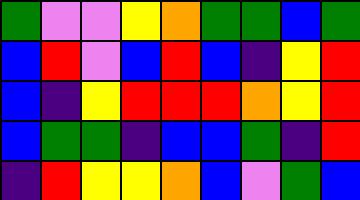[["green", "violet", "violet", "yellow", "orange", "green", "green", "blue", "green"], ["blue", "red", "violet", "blue", "red", "blue", "indigo", "yellow", "red"], ["blue", "indigo", "yellow", "red", "red", "red", "orange", "yellow", "red"], ["blue", "green", "green", "indigo", "blue", "blue", "green", "indigo", "red"], ["indigo", "red", "yellow", "yellow", "orange", "blue", "violet", "green", "blue"]]